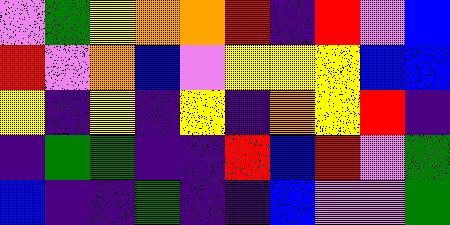[["violet", "green", "yellow", "orange", "orange", "red", "indigo", "red", "violet", "blue"], ["red", "violet", "orange", "blue", "violet", "yellow", "yellow", "yellow", "blue", "blue"], ["yellow", "indigo", "yellow", "indigo", "yellow", "indigo", "orange", "yellow", "red", "indigo"], ["indigo", "green", "green", "indigo", "indigo", "red", "blue", "red", "violet", "green"], ["blue", "indigo", "indigo", "green", "indigo", "indigo", "blue", "violet", "violet", "green"]]